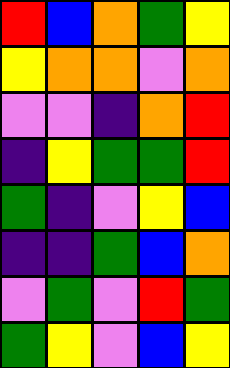[["red", "blue", "orange", "green", "yellow"], ["yellow", "orange", "orange", "violet", "orange"], ["violet", "violet", "indigo", "orange", "red"], ["indigo", "yellow", "green", "green", "red"], ["green", "indigo", "violet", "yellow", "blue"], ["indigo", "indigo", "green", "blue", "orange"], ["violet", "green", "violet", "red", "green"], ["green", "yellow", "violet", "blue", "yellow"]]